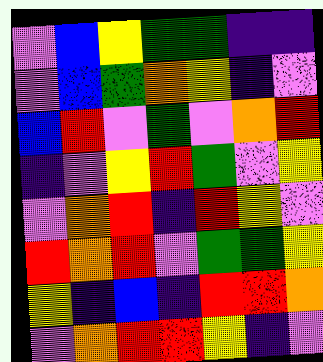[["violet", "blue", "yellow", "green", "green", "indigo", "indigo"], ["violet", "blue", "green", "orange", "yellow", "indigo", "violet"], ["blue", "red", "violet", "green", "violet", "orange", "red"], ["indigo", "violet", "yellow", "red", "green", "violet", "yellow"], ["violet", "orange", "red", "indigo", "red", "yellow", "violet"], ["red", "orange", "red", "violet", "green", "green", "yellow"], ["yellow", "indigo", "blue", "indigo", "red", "red", "orange"], ["violet", "orange", "red", "red", "yellow", "indigo", "violet"]]